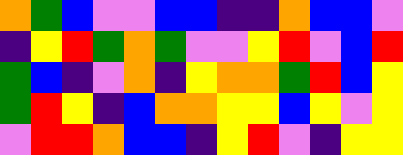[["orange", "green", "blue", "violet", "violet", "blue", "blue", "indigo", "indigo", "orange", "blue", "blue", "violet"], ["indigo", "yellow", "red", "green", "orange", "green", "violet", "violet", "yellow", "red", "violet", "blue", "red"], ["green", "blue", "indigo", "violet", "orange", "indigo", "yellow", "orange", "orange", "green", "red", "blue", "yellow"], ["green", "red", "yellow", "indigo", "blue", "orange", "orange", "yellow", "yellow", "blue", "yellow", "violet", "yellow"], ["violet", "red", "red", "orange", "blue", "blue", "indigo", "yellow", "red", "violet", "indigo", "yellow", "yellow"]]